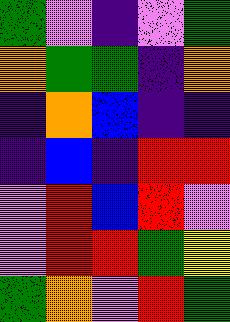[["green", "violet", "indigo", "violet", "green"], ["orange", "green", "green", "indigo", "orange"], ["indigo", "orange", "blue", "indigo", "indigo"], ["indigo", "blue", "indigo", "red", "red"], ["violet", "red", "blue", "red", "violet"], ["violet", "red", "red", "green", "yellow"], ["green", "orange", "violet", "red", "green"]]